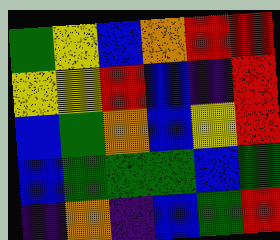[["green", "yellow", "blue", "orange", "red", "red"], ["yellow", "yellow", "red", "blue", "indigo", "red"], ["blue", "green", "orange", "blue", "yellow", "red"], ["blue", "green", "green", "green", "blue", "green"], ["indigo", "orange", "indigo", "blue", "green", "red"]]